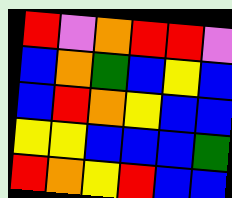[["red", "violet", "orange", "red", "red", "violet"], ["blue", "orange", "green", "blue", "yellow", "blue"], ["blue", "red", "orange", "yellow", "blue", "blue"], ["yellow", "yellow", "blue", "blue", "blue", "green"], ["red", "orange", "yellow", "red", "blue", "blue"]]